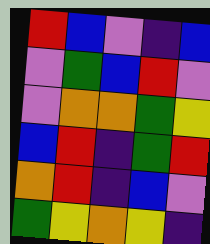[["red", "blue", "violet", "indigo", "blue"], ["violet", "green", "blue", "red", "violet"], ["violet", "orange", "orange", "green", "yellow"], ["blue", "red", "indigo", "green", "red"], ["orange", "red", "indigo", "blue", "violet"], ["green", "yellow", "orange", "yellow", "indigo"]]